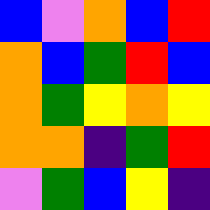[["blue", "violet", "orange", "blue", "red"], ["orange", "blue", "green", "red", "blue"], ["orange", "green", "yellow", "orange", "yellow"], ["orange", "orange", "indigo", "green", "red"], ["violet", "green", "blue", "yellow", "indigo"]]